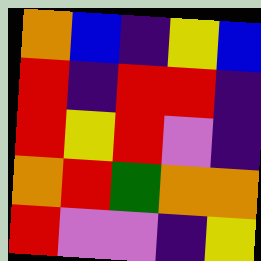[["orange", "blue", "indigo", "yellow", "blue"], ["red", "indigo", "red", "red", "indigo"], ["red", "yellow", "red", "violet", "indigo"], ["orange", "red", "green", "orange", "orange"], ["red", "violet", "violet", "indigo", "yellow"]]